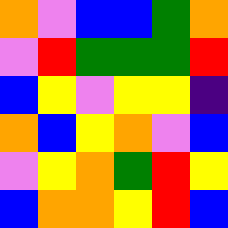[["orange", "violet", "blue", "blue", "green", "orange"], ["violet", "red", "green", "green", "green", "red"], ["blue", "yellow", "violet", "yellow", "yellow", "indigo"], ["orange", "blue", "yellow", "orange", "violet", "blue"], ["violet", "yellow", "orange", "green", "red", "yellow"], ["blue", "orange", "orange", "yellow", "red", "blue"]]